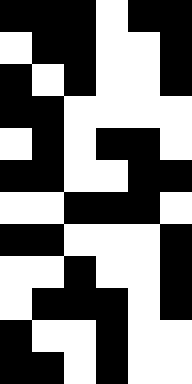[["black", "black", "black", "white", "black", "black"], ["white", "black", "black", "white", "white", "black"], ["black", "white", "black", "white", "white", "black"], ["black", "black", "white", "white", "white", "white"], ["white", "black", "white", "black", "black", "white"], ["black", "black", "white", "white", "black", "black"], ["white", "white", "black", "black", "black", "white"], ["black", "black", "white", "white", "white", "black"], ["white", "white", "black", "white", "white", "black"], ["white", "black", "black", "black", "white", "black"], ["black", "white", "white", "black", "white", "white"], ["black", "black", "white", "black", "white", "white"]]